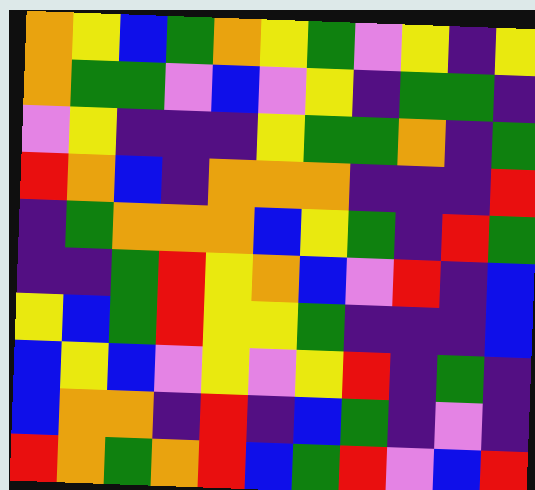[["orange", "yellow", "blue", "green", "orange", "yellow", "green", "violet", "yellow", "indigo", "yellow"], ["orange", "green", "green", "violet", "blue", "violet", "yellow", "indigo", "green", "green", "indigo"], ["violet", "yellow", "indigo", "indigo", "indigo", "yellow", "green", "green", "orange", "indigo", "green"], ["red", "orange", "blue", "indigo", "orange", "orange", "orange", "indigo", "indigo", "indigo", "red"], ["indigo", "green", "orange", "orange", "orange", "blue", "yellow", "green", "indigo", "red", "green"], ["indigo", "indigo", "green", "red", "yellow", "orange", "blue", "violet", "red", "indigo", "blue"], ["yellow", "blue", "green", "red", "yellow", "yellow", "green", "indigo", "indigo", "indigo", "blue"], ["blue", "yellow", "blue", "violet", "yellow", "violet", "yellow", "red", "indigo", "green", "indigo"], ["blue", "orange", "orange", "indigo", "red", "indigo", "blue", "green", "indigo", "violet", "indigo"], ["red", "orange", "green", "orange", "red", "blue", "green", "red", "violet", "blue", "red"]]